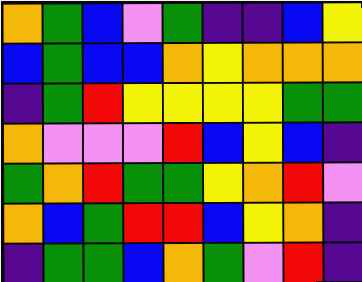[["orange", "green", "blue", "violet", "green", "indigo", "indigo", "blue", "yellow"], ["blue", "green", "blue", "blue", "orange", "yellow", "orange", "orange", "orange"], ["indigo", "green", "red", "yellow", "yellow", "yellow", "yellow", "green", "green"], ["orange", "violet", "violet", "violet", "red", "blue", "yellow", "blue", "indigo"], ["green", "orange", "red", "green", "green", "yellow", "orange", "red", "violet"], ["orange", "blue", "green", "red", "red", "blue", "yellow", "orange", "indigo"], ["indigo", "green", "green", "blue", "orange", "green", "violet", "red", "indigo"]]